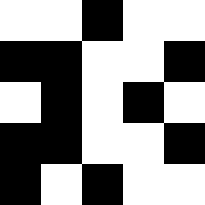[["white", "white", "black", "white", "white"], ["black", "black", "white", "white", "black"], ["white", "black", "white", "black", "white"], ["black", "black", "white", "white", "black"], ["black", "white", "black", "white", "white"]]